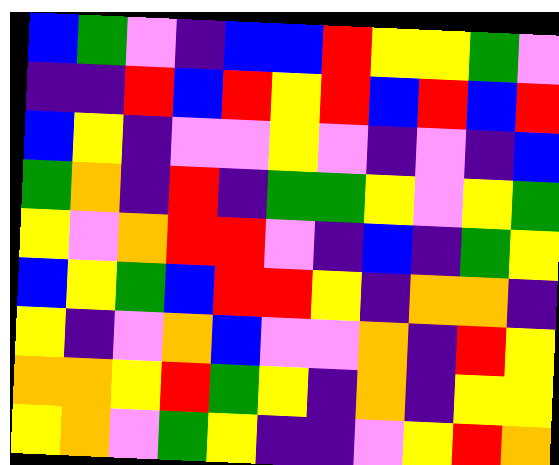[["blue", "green", "violet", "indigo", "blue", "blue", "red", "yellow", "yellow", "green", "violet"], ["indigo", "indigo", "red", "blue", "red", "yellow", "red", "blue", "red", "blue", "red"], ["blue", "yellow", "indigo", "violet", "violet", "yellow", "violet", "indigo", "violet", "indigo", "blue"], ["green", "orange", "indigo", "red", "indigo", "green", "green", "yellow", "violet", "yellow", "green"], ["yellow", "violet", "orange", "red", "red", "violet", "indigo", "blue", "indigo", "green", "yellow"], ["blue", "yellow", "green", "blue", "red", "red", "yellow", "indigo", "orange", "orange", "indigo"], ["yellow", "indigo", "violet", "orange", "blue", "violet", "violet", "orange", "indigo", "red", "yellow"], ["orange", "orange", "yellow", "red", "green", "yellow", "indigo", "orange", "indigo", "yellow", "yellow"], ["yellow", "orange", "violet", "green", "yellow", "indigo", "indigo", "violet", "yellow", "red", "orange"]]